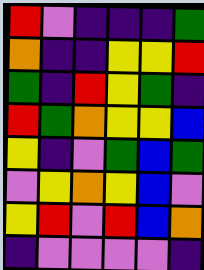[["red", "violet", "indigo", "indigo", "indigo", "green"], ["orange", "indigo", "indigo", "yellow", "yellow", "red"], ["green", "indigo", "red", "yellow", "green", "indigo"], ["red", "green", "orange", "yellow", "yellow", "blue"], ["yellow", "indigo", "violet", "green", "blue", "green"], ["violet", "yellow", "orange", "yellow", "blue", "violet"], ["yellow", "red", "violet", "red", "blue", "orange"], ["indigo", "violet", "violet", "violet", "violet", "indigo"]]